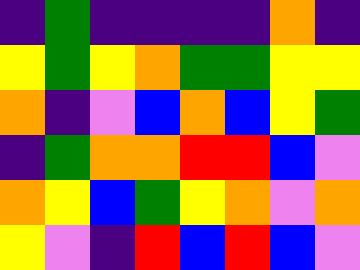[["indigo", "green", "indigo", "indigo", "indigo", "indigo", "orange", "indigo"], ["yellow", "green", "yellow", "orange", "green", "green", "yellow", "yellow"], ["orange", "indigo", "violet", "blue", "orange", "blue", "yellow", "green"], ["indigo", "green", "orange", "orange", "red", "red", "blue", "violet"], ["orange", "yellow", "blue", "green", "yellow", "orange", "violet", "orange"], ["yellow", "violet", "indigo", "red", "blue", "red", "blue", "violet"]]